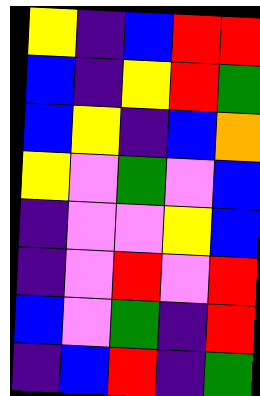[["yellow", "indigo", "blue", "red", "red"], ["blue", "indigo", "yellow", "red", "green"], ["blue", "yellow", "indigo", "blue", "orange"], ["yellow", "violet", "green", "violet", "blue"], ["indigo", "violet", "violet", "yellow", "blue"], ["indigo", "violet", "red", "violet", "red"], ["blue", "violet", "green", "indigo", "red"], ["indigo", "blue", "red", "indigo", "green"]]